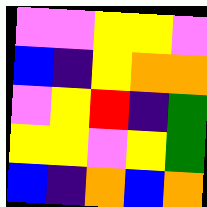[["violet", "violet", "yellow", "yellow", "violet"], ["blue", "indigo", "yellow", "orange", "orange"], ["violet", "yellow", "red", "indigo", "green"], ["yellow", "yellow", "violet", "yellow", "green"], ["blue", "indigo", "orange", "blue", "orange"]]